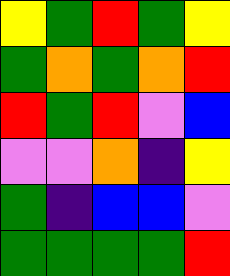[["yellow", "green", "red", "green", "yellow"], ["green", "orange", "green", "orange", "red"], ["red", "green", "red", "violet", "blue"], ["violet", "violet", "orange", "indigo", "yellow"], ["green", "indigo", "blue", "blue", "violet"], ["green", "green", "green", "green", "red"]]